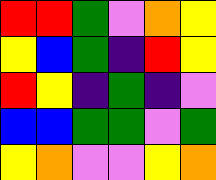[["red", "red", "green", "violet", "orange", "yellow"], ["yellow", "blue", "green", "indigo", "red", "yellow"], ["red", "yellow", "indigo", "green", "indigo", "violet"], ["blue", "blue", "green", "green", "violet", "green"], ["yellow", "orange", "violet", "violet", "yellow", "orange"]]